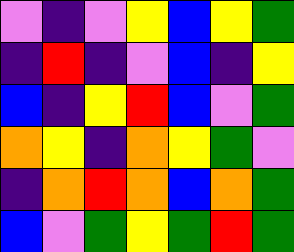[["violet", "indigo", "violet", "yellow", "blue", "yellow", "green"], ["indigo", "red", "indigo", "violet", "blue", "indigo", "yellow"], ["blue", "indigo", "yellow", "red", "blue", "violet", "green"], ["orange", "yellow", "indigo", "orange", "yellow", "green", "violet"], ["indigo", "orange", "red", "orange", "blue", "orange", "green"], ["blue", "violet", "green", "yellow", "green", "red", "green"]]